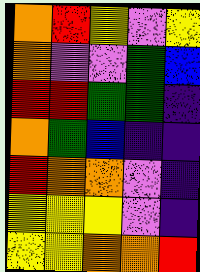[["orange", "red", "yellow", "violet", "yellow"], ["orange", "violet", "violet", "green", "blue"], ["red", "red", "green", "green", "indigo"], ["orange", "green", "blue", "indigo", "indigo"], ["red", "orange", "orange", "violet", "indigo"], ["yellow", "yellow", "yellow", "violet", "indigo"], ["yellow", "yellow", "orange", "orange", "red"]]